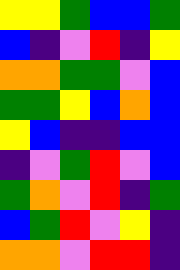[["yellow", "yellow", "green", "blue", "blue", "green"], ["blue", "indigo", "violet", "red", "indigo", "yellow"], ["orange", "orange", "green", "green", "violet", "blue"], ["green", "green", "yellow", "blue", "orange", "blue"], ["yellow", "blue", "indigo", "indigo", "blue", "blue"], ["indigo", "violet", "green", "red", "violet", "blue"], ["green", "orange", "violet", "red", "indigo", "green"], ["blue", "green", "red", "violet", "yellow", "indigo"], ["orange", "orange", "violet", "red", "red", "indigo"]]